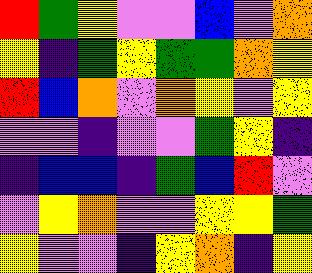[["red", "green", "yellow", "violet", "violet", "blue", "violet", "orange"], ["yellow", "indigo", "green", "yellow", "green", "green", "orange", "yellow"], ["red", "blue", "orange", "violet", "orange", "yellow", "violet", "yellow"], ["violet", "violet", "indigo", "violet", "violet", "green", "yellow", "indigo"], ["indigo", "blue", "blue", "indigo", "green", "blue", "red", "violet"], ["violet", "yellow", "orange", "violet", "violet", "yellow", "yellow", "green"], ["yellow", "violet", "violet", "indigo", "yellow", "orange", "indigo", "yellow"]]